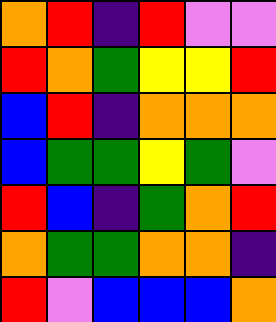[["orange", "red", "indigo", "red", "violet", "violet"], ["red", "orange", "green", "yellow", "yellow", "red"], ["blue", "red", "indigo", "orange", "orange", "orange"], ["blue", "green", "green", "yellow", "green", "violet"], ["red", "blue", "indigo", "green", "orange", "red"], ["orange", "green", "green", "orange", "orange", "indigo"], ["red", "violet", "blue", "blue", "blue", "orange"]]